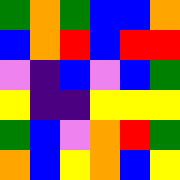[["green", "orange", "green", "blue", "blue", "orange"], ["blue", "orange", "red", "blue", "red", "red"], ["violet", "indigo", "blue", "violet", "blue", "green"], ["yellow", "indigo", "indigo", "yellow", "yellow", "yellow"], ["green", "blue", "violet", "orange", "red", "green"], ["orange", "blue", "yellow", "orange", "blue", "yellow"]]